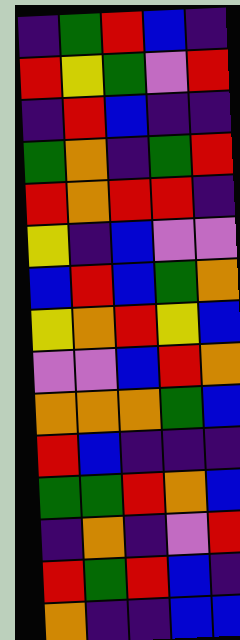[["indigo", "green", "red", "blue", "indigo"], ["red", "yellow", "green", "violet", "red"], ["indigo", "red", "blue", "indigo", "indigo"], ["green", "orange", "indigo", "green", "red"], ["red", "orange", "red", "red", "indigo"], ["yellow", "indigo", "blue", "violet", "violet"], ["blue", "red", "blue", "green", "orange"], ["yellow", "orange", "red", "yellow", "blue"], ["violet", "violet", "blue", "red", "orange"], ["orange", "orange", "orange", "green", "blue"], ["red", "blue", "indigo", "indigo", "indigo"], ["green", "green", "red", "orange", "blue"], ["indigo", "orange", "indigo", "violet", "red"], ["red", "green", "red", "blue", "indigo"], ["orange", "indigo", "indigo", "blue", "blue"]]